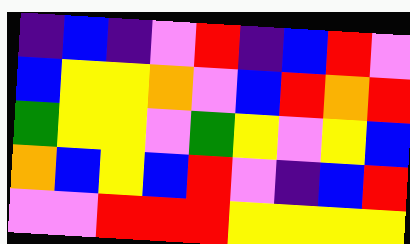[["indigo", "blue", "indigo", "violet", "red", "indigo", "blue", "red", "violet"], ["blue", "yellow", "yellow", "orange", "violet", "blue", "red", "orange", "red"], ["green", "yellow", "yellow", "violet", "green", "yellow", "violet", "yellow", "blue"], ["orange", "blue", "yellow", "blue", "red", "violet", "indigo", "blue", "red"], ["violet", "violet", "red", "red", "red", "yellow", "yellow", "yellow", "yellow"]]